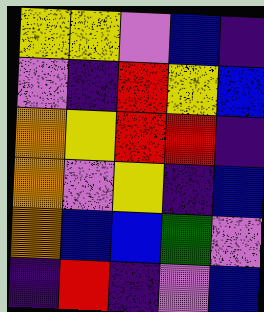[["yellow", "yellow", "violet", "blue", "indigo"], ["violet", "indigo", "red", "yellow", "blue"], ["orange", "yellow", "red", "red", "indigo"], ["orange", "violet", "yellow", "indigo", "blue"], ["orange", "blue", "blue", "green", "violet"], ["indigo", "red", "indigo", "violet", "blue"]]